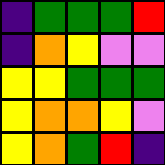[["indigo", "green", "green", "green", "red"], ["indigo", "orange", "yellow", "violet", "violet"], ["yellow", "yellow", "green", "green", "green"], ["yellow", "orange", "orange", "yellow", "violet"], ["yellow", "orange", "green", "red", "indigo"]]